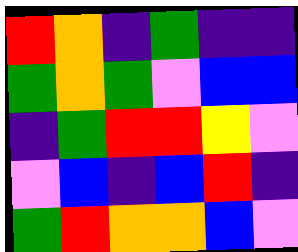[["red", "orange", "indigo", "green", "indigo", "indigo"], ["green", "orange", "green", "violet", "blue", "blue"], ["indigo", "green", "red", "red", "yellow", "violet"], ["violet", "blue", "indigo", "blue", "red", "indigo"], ["green", "red", "orange", "orange", "blue", "violet"]]